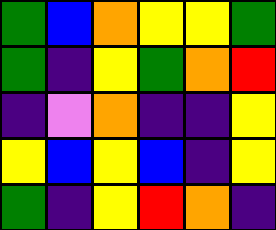[["green", "blue", "orange", "yellow", "yellow", "green"], ["green", "indigo", "yellow", "green", "orange", "red"], ["indigo", "violet", "orange", "indigo", "indigo", "yellow"], ["yellow", "blue", "yellow", "blue", "indigo", "yellow"], ["green", "indigo", "yellow", "red", "orange", "indigo"]]